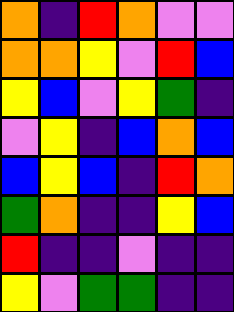[["orange", "indigo", "red", "orange", "violet", "violet"], ["orange", "orange", "yellow", "violet", "red", "blue"], ["yellow", "blue", "violet", "yellow", "green", "indigo"], ["violet", "yellow", "indigo", "blue", "orange", "blue"], ["blue", "yellow", "blue", "indigo", "red", "orange"], ["green", "orange", "indigo", "indigo", "yellow", "blue"], ["red", "indigo", "indigo", "violet", "indigo", "indigo"], ["yellow", "violet", "green", "green", "indigo", "indigo"]]